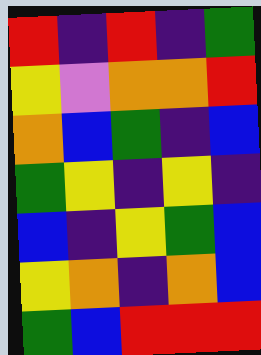[["red", "indigo", "red", "indigo", "green"], ["yellow", "violet", "orange", "orange", "red"], ["orange", "blue", "green", "indigo", "blue"], ["green", "yellow", "indigo", "yellow", "indigo"], ["blue", "indigo", "yellow", "green", "blue"], ["yellow", "orange", "indigo", "orange", "blue"], ["green", "blue", "red", "red", "red"]]